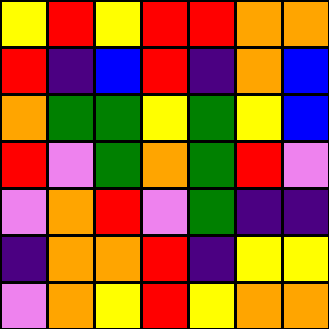[["yellow", "red", "yellow", "red", "red", "orange", "orange"], ["red", "indigo", "blue", "red", "indigo", "orange", "blue"], ["orange", "green", "green", "yellow", "green", "yellow", "blue"], ["red", "violet", "green", "orange", "green", "red", "violet"], ["violet", "orange", "red", "violet", "green", "indigo", "indigo"], ["indigo", "orange", "orange", "red", "indigo", "yellow", "yellow"], ["violet", "orange", "yellow", "red", "yellow", "orange", "orange"]]